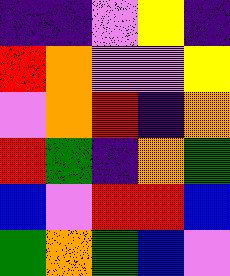[["indigo", "indigo", "violet", "yellow", "indigo"], ["red", "orange", "violet", "violet", "yellow"], ["violet", "orange", "red", "indigo", "orange"], ["red", "green", "indigo", "orange", "green"], ["blue", "violet", "red", "red", "blue"], ["green", "orange", "green", "blue", "violet"]]